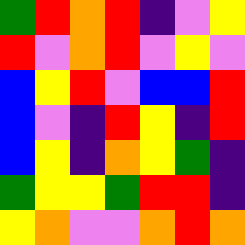[["green", "red", "orange", "red", "indigo", "violet", "yellow"], ["red", "violet", "orange", "red", "violet", "yellow", "violet"], ["blue", "yellow", "red", "violet", "blue", "blue", "red"], ["blue", "violet", "indigo", "red", "yellow", "indigo", "red"], ["blue", "yellow", "indigo", "orange", "yellow", "green", "indigo"], ["green", "yellow", "yellow", "green", "red", "red", "indigo"], ["yellow", "orange", "violet", "violet", "orange", "red", "orange"]]